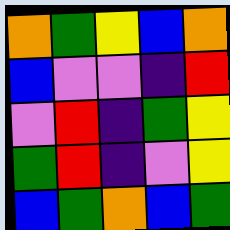[["orange", "green", "yellow", "blue", "orange"], ["blue", "violet", "violet", "indigo", "red"], ["violet", "red", "indigo", "green", "yellow"], ["green", "red", "indigo", "violet", "yellow"], ["blue", "green", "orange", "blue", "green"]]